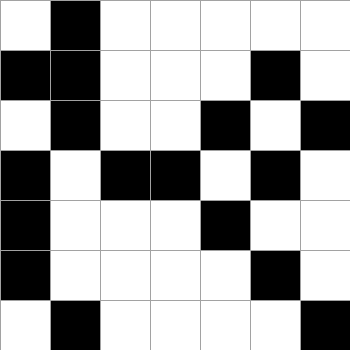[["white", "black", "white", "white", "white", "white", "white"], ["black", "black", "white", "white", "white", "black", "white"], ["white", "black", "white", "white", "black", "white", "black"], ["black", "white", "black", "black", "white", "black", "white"], ["black", "white", "white", "white", "black", "white", "white"], ["black", "white", "white", "white", "white", "black", "white"], ["white", "black", "white", "white", "white", "white", "black"]]